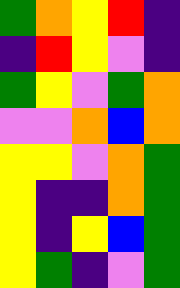[["green", "orange", "yellow", "red", "indigo"], ["indigo", "red", "yellow", "violet", "indigo"], ["green", "yellow", "violet", "green", "orange"], ["violet", "violet", "orange", "blue", "orange"], ["yellow", "yellow", "violet", "orange", "green"], ["yellow", "indigo", "indigo", "orange", "green"], ["yellow", "indigo", "yellow", "blue", "green"], ["yellow", "green", "indigo", "violet", "green"]]